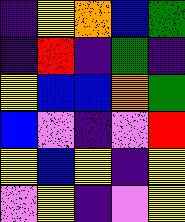[["indigo", "yellow", "orange", "blue", "green"], ["indigo", "red", "indigo", "green", "indigo"], ["yellow", "blue", "blue", "orange", "green"], ["blue", "violet", "indigo", "violet", "red"], ["yellow", "blue", "yellow", "indigo", "yellow"], ["violet", "yellow", "indigo", "violet", "yellow"]]